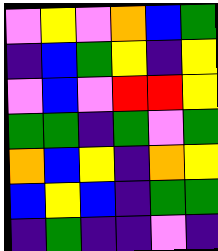[["violet", "yellow", "violet", "orange", "blue", "green"], ["indigo", "blue", "green", "yellow", "indigo", "yellow"], ["violet", "blue", "violet", "red", "red", "yellow"], ["green", "green", "indigo", "green", "violet", "green"], ["orange", "blue", "yellow", "indigo", "orange", "yellow"], ["blue", "yellow", "blue", "indigo", "green", "green"], ["indigo", "green", "indigo", "indigo", "violet", "indigo"]]